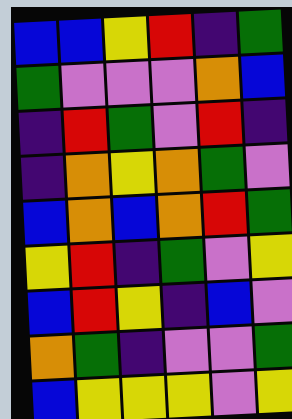[["blue", "blue", "yellow", "red", "indigo", "green"], ["green", "violet", "violet", "violet", "orange", "blue"], ["indigo", "red", "green", "violet", "red", "indigo"], ["indigo", "orange", "yellow", "orange", "green", "violet"], ["blue", "orange", "blue", "orange", "red", "green"], ["yellow", "red", "indigo", "green", "violet", "yellow"], ["blue", "red", "yellow", "indigo", "blue", "violet"], ["orange", "green", "indigo", "violet", "violet", "green"], ["blue", "yellow", "yellow", "yellow", "violet", "yellow"]]